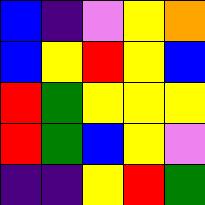[["blue", "indigo", "violet", "yellow", "orange"], ["blue", "yellow", "red", "yellow", "blue"], ["red", "green", "yellow", "yellow", "yellow"], ["red", "green", "blue", "yellow", "violet"], ["indigo", "indigo", "yellow", "red", "green"]]